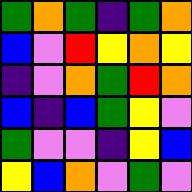[["green", "orange", "green", "indigo", "green", "orange"], ["blue", "violet", "red", "yellow", "orange", "yellow"], ["indigo", "violet", "orange", "green", "red", "orange"], ["blue", "indigo", "blue", "green", "yellow", "violet"], ["green", "violet", "violet", "indigo", "yellow", "blue"], ["yellow", "blue", "orange", "violet", "green", "violet"]]